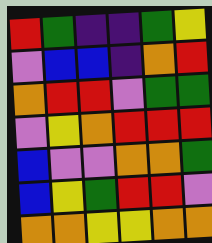[["red", "green", "indigo", "indigo", "green", "yellow"], ["violet", "blue", "blue", "indigo", "orange", "red"], ["orange", "red", "red", "violet", "green", "green"], ["violet", "yellow", "orange", "red", "red", "red"], ["blue", "violet", "violet", "orange", "orange", "green"], ["blue", "yellow", "green", "red", "red", "violet"], ["orange", "orange", "yellow", "yellow", "orange", "orange"]]